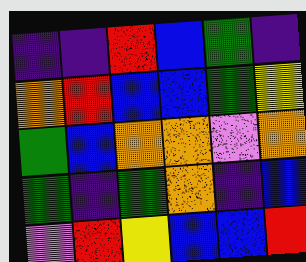[["indigo", "indigo", "red", "blue", "green", "indigo"], ["orange", "red", "blue", "blue", "green", "yellow"], ["green", "blue", "orange", "orange", "violet", "orange"], ["green", "indigo", "green", "orange", "indigo", "blue"], ["violet", "red", "yellow", "blue", "blue", "red"]]